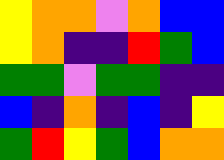[["yellow", "orange", "orange", "violet", "orange", "blue", "blue"], ["yellow", "orange", "indigo", "indigo", "red", "green", "blue"], ["green", "green", "violet", "green", "green", "indigo", "indigo"], ["blue", "indigo", "orange", "indigo", "blue", "indigo", "yellow"], ["green", "red", "yellow", "green", "blue", "orange", "orange"]]